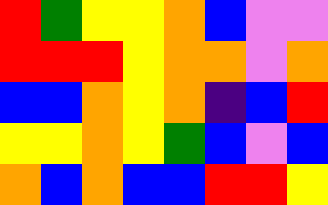[["red", "green", "yellow", "yellow", "orange", "blue", "violet", "violet"], ["red", "red", "red", "yellow", "orange", "orange", "violet", "orange"], ["blue", "blue", "orange", "yellow", "orange", "indigo", "blue", "red"], ["yellow", "yellow", "orange", "yellow", "green", "blue", "violet", "blue"], ["orange", "blue", "orange", "blue", "blue", "red", "red", "yellow"]]